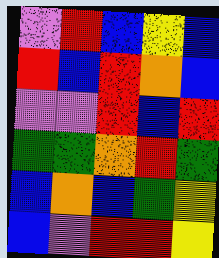[["violet", "red", "blue", "yellow", "blue"], ["red", "blue", "red", "orange", "blue"], ["violet", "violet", "red", "blue", "red"], ["green", "green", "orange", "red", "green"], ["blue", "orange", "blue", "green", "yellow"], ["blue", "violet", "red", "red", "yellow"]]